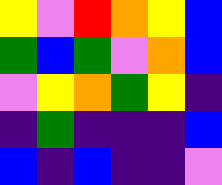[["yellow", "violet", "red", "orange", "yellow", "blue"], ["green", "blue", "green", "violet", "orange", "blue"], ["violet", "yellow", "orange", "green", "yellow", "indigo"], ["indigo", "green", "indigo", "indigo", "indigo", "blue"], ["blue", "indigo", "blue", "indigo", "indigo", "violet"]]